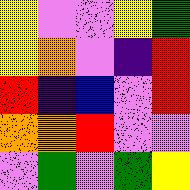[["yellow", "violet", "violet", "yellow", "green"], ["yellow", "orange", "violet", "indigo", "red"], ["red", "indigo", "blue", "violet", "red"], ["orange", "orange", "red", "violet", "violet"], ["violet", "green", "violet", "green", "yellow"]]